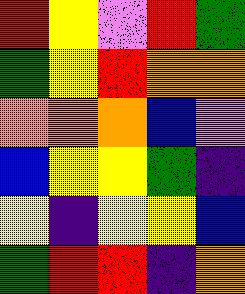[["red", "yellow", "violet", "red", "green"], ["green", "yellow", "red", "orange", "orange"], ["orange", "orange", "orange", "blue", "violet"], ["blue", "yellow", "yellow", "green", "indigo"], ["yellow", "indigo", "yellow", "yellow", "blue"], ["green", "red", "red", "indigo", "orange"]]